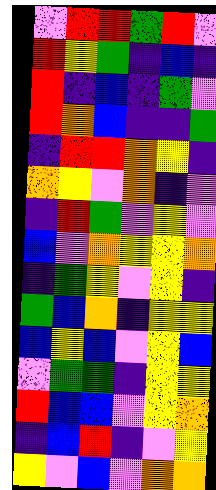[["violet", "red", "red", "green", "red", "violet"], ["red", "yellow", "green", "indigo", "blue", "indigo"], ["red", "indigo", "blue", "indigo", "green", "violet"], ["red", "orange", "blue", "indigo", "indigo", "green"], ["indigo", "red", "red", "orange", "yellow", "indigo"], ["orange", "yellow", "violet", "orange", "indigo", "violet"], ["indigo", "red", "green", "violet", "yellow", "violet"], ["blue", "violet", "orange", "yellow", "yellow", "orange"], ["indigo", "green", "yellow", "violet", "yellow", "indigo"], ["green", "blue", "orange", "indigo", "yellow", "yellow"], ["blue", "yellow", "blue", "violet", "yellow", "blue"], ["violet", "green", "green", "indigo", "yellow", "yellow"], ["red", "blue", "blue", "violet", "yellow", "orange"], ["indigo", "blue", "red", "indigo", "violet", "yellow"], ["yellow", "violet", "blue", "violet", "orange", "orange"]]